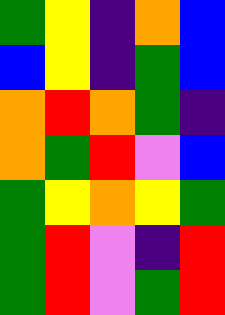[["green", "yellow", "indigo", "orange", "blue"], ["blue", "yellow", "indigo", "green", "blue"], ["orange", "red", "orange", "green", "indigo"], ["orange", "green", "red", "violet", "blue"], ["green", "yellow", "orange", "yellow", "green"], ["green", "red", "violet", "indigo", "red"], ["green", "red", "violet", "green", "red"]]